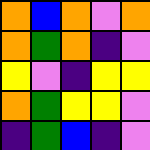[["orange", "blue", "orange", "violet", "orange"], ["orange", "green", "orange", "indigo", "violet"], ["yellow", "violet", "indigo", "yellow", "yellow"], ["orange", "green", "yellow", "yellow", "violet"], ["indigo", "green", "blue", "indigo", "violet"]]